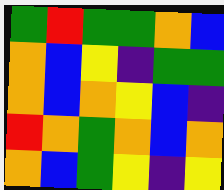[["green", "red", "green", "green", "orange", "blue"], ["orange", "blue", "yellow", "indigo", "green", "green"], ["orange", "blue", "orange", "yellow", "blue", "indigo"], ["red", "orange", "green", "orange", "blue", "orange"], ["orange", "blue", "green", "yellow", "indigo", "yellow"]]